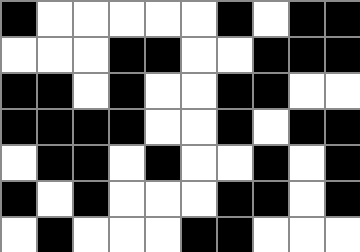[["black", "white", "white", "white", "white", "white", "black", "white", "black", "black"], ["white", "white", "white", "black", "black", "white", "white", "black", "black", "black"], ["black", "black", "white", "black", "white", "white", "black", "black", "white", "white"], ["black", "black", "black", "black", "white", "white", "black", "white", "black", "black"], ["white", "black", "black", "white", "black", "white", "white", "black", "white", "black"], ["black", "white", "black", "white", "white", "white", "black", "black", "white", "black"], ["white", "black", "white", "white", "white", "black", "black", "white", "white", "white"]]